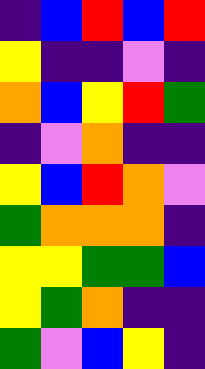[["indigo", "blue", "red", "blue", "red"], ["yellow", "indigo", "indigo", "violet", "indigo"], ["orange", "blue", "yellow", "red", "green"], ["indigo", "violet", "orange", "indigo", "indigo"], ["yellow", "blue", "red", "orange", "violet"], ["green", "orange", "orange", "orange", "indigo"], ["yellow", "yellow", "green", "green", "blue"], ["yellow", "green", "orange", "indigo", "indigo"], ["green", "violet", "blue", "yellow", "indigo"]]